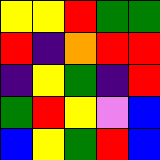[["yellow", "yellow", "red", "green", "green"], ["red", "indigo", "orange", "red", "red"], ["indigo", "yellow", "green", "indigo", "red"], ["green", "red", "yellow", "violet", "blue"], ["blue", "yellow", "green", "red", "blue"]]